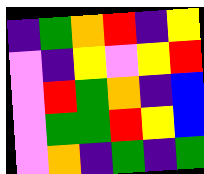[["indigo", "green", "orange", "red", "indigo", "yellow"], ["violet", "indigo", "yellow", "violet", "yellow", "red"], ["violet", "red", "green", "orange", "indigo", "blue"], ["violet", "green", "green", "red", "yellow", "blue"], ["violet", "orange", "indigo", "green", "indigo", "green"]]